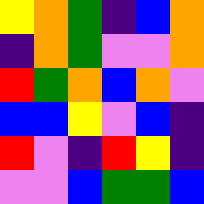[["yellow", "orange", "green", "indigo", "blue", "orange"], ["indigo", "orange", "green", "violet", "violet", "orange"], ["red", "green", "orange", "blue", "orange", "violet"], ["blue", "blue", "yellow", "violet", "blue", "indigo"], ["red", "violet", "indigo", "red", "yellow", "indigo"], ["violet", "violet", "blue", "green", "green", "blue"]]